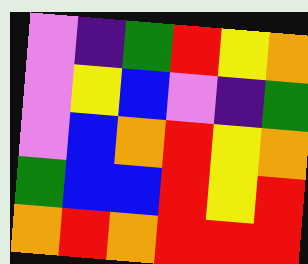[["violet", "indigo", "green", "red", "yellow", "orange"], ["violet", "yellow", "blue", "violet", "indigo", "green"], ["violet", "blue", "orange", "red", "yellow", "orange"], ["green", "blue", "blue", "red", "yellow", "red"], ["orange", "red", "orange", "red", "red", "red"]]